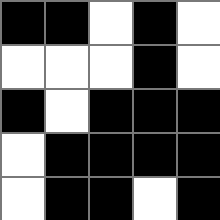[["black", "black", "white", "black", "white"], ["white", "white", "white", "black", "white"], ["black", "white", "black", "black", "black"], ["white", "black", "black", "black", "black"], ["white", "black", "black", "white", "black"]]